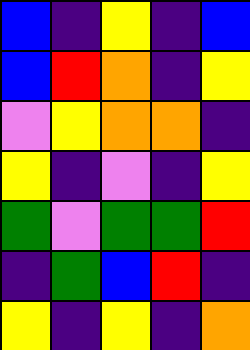[["blue", "indigo", "yellow", "indigo", "blue"], ["blue", "red", "orange", "indigo", "yellow"], ["violet", "yellow", "orange", "orange", "indigo"], ["yellow", "indigo", "violet", "indigo", "yellow"], ["green", "violet", "green", "green", "red"], ["indigo", "green", "blue", "red", "indigo"], ["yellow", "indigo", "yellow", "indigo", "orange"]]